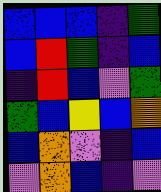[["blue", "blue", "blue", "indigo", "green"], ["blue", "red", "green", "indigo", "blue"], ["indigo", "red", "blue", "violet", "green"], ["green", "blue", "yellow", "blue", "orange"], ["blue", "orange", "violet", "indigo", "blue"], ["violet", "orange", "blue", "indigo", "violet"]]